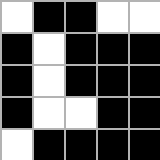[["white", "black", "black", "white", "white"], ["black", "white", "black", "black", "black"], ["black", "white", "black", "black", "black"], ["black", "white", "white", "black", "black"], ["white", "black", "black", "black", "black"]]